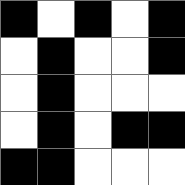[["black", "white", "black", "white", "black"], ["white", "black", "white", "white", "black"], ["white", "black", "white", "white", "white"], ["white", "black", "white", "black", "black"], ["black", "black", "white", "white", "white"]]